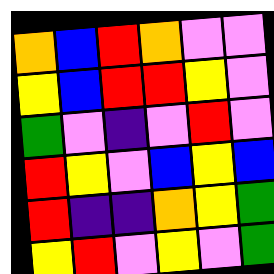[["orange", "blue", "red", "orange", "violet", "violet"], ["yellow", "blue", "red", "red", "yellow", "violet"], ["green", "violet", "indigo", "violet", "red", "violet"], ["red", "yellow", "violet", "blue", "yellow", "blue"], ["red", "indigo", "indigo", "orange", "yellow", "green"], ["yellow", "red", "violet", "yellow", "violet", "green"]]